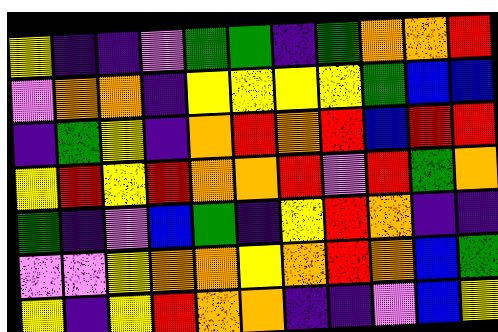[["yellow", "indigo", "indigo", "violet", "green", "green", "indigo", "green", "orange", "orange", "red"], ["violet", "orange", "orange", "indigo", "yellow", "yellow", "yellow", "yellow", "green", "blue", "blue"], ["indigo", "green", "yellow", "indigo", "orange", "red", "orange", "red", "blue", "red", "red"], ["yellow", "red", "yellow", "red", "orange", "orange", "red", "violet", "red", "green", "orange"], ["green", "indigo", "violet", "blue", "green", "indigo", "yellow", "red", "orange", "indigo", "indigo"], ["violet", "violet", "yellow", "orange", "orange", "yellow", "orange", "red", "orange", "blue", "green"], ["yellow", "indigo", "yellow", "red", "orange", "orange", "indigo", "indigo", "violet", "blue", "yellow"]]